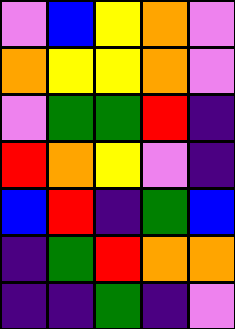[["violet", "blue", "yellow", "orange", "violet"], ["orange", "yellow", "yellow", "orange", "violet"], ["violet", "green", "green", "red", "indigo"], ["red", "orange", "yellow", "violet", "indigo"], ["blue", "red", "indigo", "green", "blue"], ["indigo", "green", "red", "orange", "orange"], ["indigo", "indigo", "green", "indigo", "violet"]]